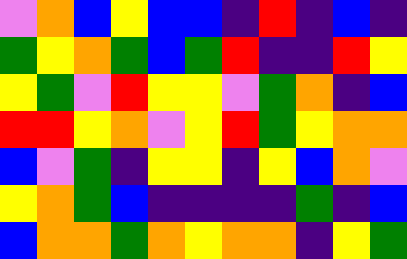[["violet", "orange", "blue", "yellow", "blue", "blue", "indigo", "red", "indigo", "blue", "indigo"], ["green", "yellow", "orange", "green", "blue", "green", "red", "indigo", "indigo", "red", "yellow"], ["yellow", "green", "violet", "red", "yellow", "yellow", "violet", "green", "orange", "indigo", "blue"], ["red", "red", "yellow", "orange", "violet", "yellow", "red", "green", "yellow", "orange", "orange"], ["blue", "violet", "green", "indigo", "yellow", "yellow", "indigo", "yellow", "blue", "orange", "violet"], ["yellow", "orange", "green", "blue", "indigo", "indigo", "indigo", "indigo", "green", "indigo", "blue"], ["blue", "orange", "orange", "green", "orange", "yellow", "orange", "orange", "indigo", "yellow", "green"]]